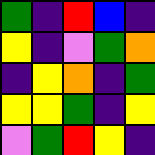[["green", "indigo", "red", "blue", "indigo"], ["yellow", "indigo", "violet", "green", "orange"], ["indigo", "yellow", "orange", "indigo", "green"], ["yellow", "yellow", "green", "indigo", "yellow"], ["violet", "green", "red", "yellow", "indigo"]]